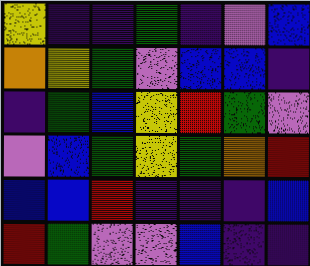[["yellow", "indigo", "indigo", "green", "indigo", "violet", "blue"], ["orange", "yellow", "green", "violet", "blue", "blue", "indigo"], ["indigo", "green", "blue", "yellow", "red", "green", "violet"], ["violet", "blue", "green", "yellow", "green", "orange", "red"], ["blue", "blue", "red", "indigo", "indigo", "indigo", "blue"], ["red", "green", "violet", "violet", "blue", "indigo", "indigo"]]